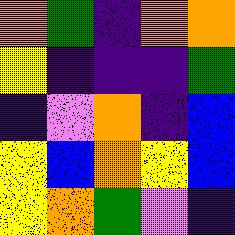[["orange", "green", "indigo", "orange", "orange"], ["yellow", "indigo", "indigo", "indigo", "green"], ["indigo", "violet", "orange", "indigo", "blue"], ["yellow", "blue", "orange", "yellow", "blue"], ["yellow", "orange", "green", "violet", "indigo"]]